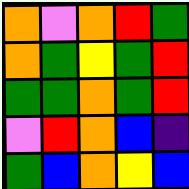[["orange", "violet", "orange", "red", "green"], ["orange", "green", "yellow", "green", "red"], ["green", "green", "orange", "green", "red"], ["violet", "red", "orange", "blue", "indigo"], ["green", "blue", "orange", "yellow", "blue"]]